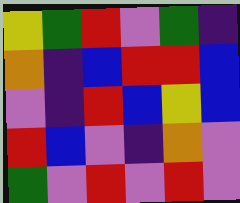[["yellow", "green", "red", "violet", "green", "indigo"], ["orange", "indigo", "blue", "red", "red", "blue"], ["violet", "indigo", "red", "blue", "yellow", "blue"], ["red", "blue", "violet", "indigo", "orange", "violet"], ["green", "violet", "red", "violet", "red", "violet"]]